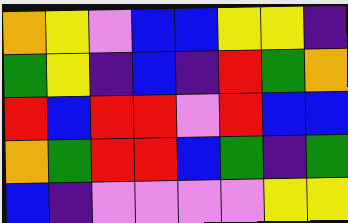[["orange", "yellow", "violet", "blue", "blue", "yellow", "yellow", "indigo"], ["green", "yellow", "indigo", "blue", "indigo", "red", "green", "orange"], ["red", "blue", "red", "red", "violet", "red", "blue", "blue"], ["orange", "green", "red", "red", "blue", "green", "indigo", "green"], ["blue", "indigo", "violet", "violet", "violet", "violet", "yellow", "yellow"]]